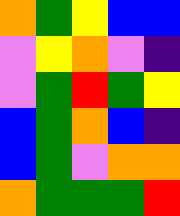[["orange", "green", "yellow", "blue", "blue"], ["violet", "yellow", "orange", "violet", "indigo"], ["violet", "green", "red", "green", "yellow"], ["blue", "green", "orange", "blue", "indigo"], ["blue", "green", "violet", "orange", "orange"], ["orange", "green", "green", "green", "red"]]